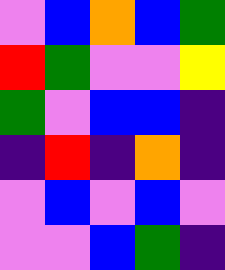[["violet", "blue", "orange", "blue", "green"], ["red", "green", "violet", "violet", "yellow"], ["green", "violet", "blue", "blue", "indigo"], ["indigo", "red", "indigo", "orange", "indigo"], ["violet", "blue", "violet", "blue", "violet"], ["violet", "violet", "blue", "green", "indigo"]]